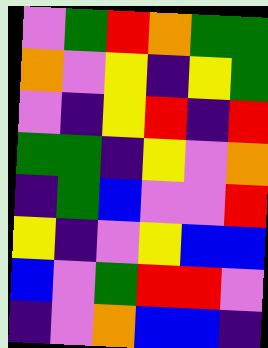[["violet", "green", "red", "orange", "green", "green"], ["orange", "violet", "yellow", "indigo", "yellow", "green"], ["violet", "indigo", "yellow", "red", "indigo", "red"], ["green", "green", "indigo", "yellow", "violet", "orange"], ["indigo", "green", "blue", "violet", "violet", "red"], ["yellow", "indigo", "violet", "yellow", "blue", "blue"], ["blue", "violet", "green", "red", "red", "violet"], ["indigo", "violet", "orange", "blue", "blue", "indigo"]]